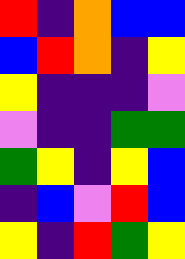[["red", "indigo", "orange", "blue", "blue"], ["blue", "red", "orange", "indigo", "yellow"], ["yellow", "indigo", "indigo", "indigo", "violet"], ["violet", "indigo", "indigo", "green", "green"], ["green", "yellow", "indigo", "yellow", "blue"], ["indigo", "blue", "violet", "red", "blue"], ["yellow", "indigo", "red", "green", "yellow"]]